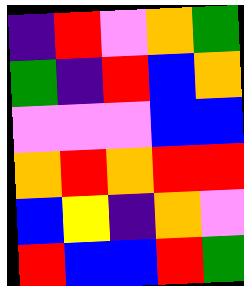[["indigo", "red", "violet", "orange", "green"], ["green", "indigo", "red", "blue", "orange"], ["violet", "violet", "violet", "blue", "blue"], ["orange", "red", "orange", "red", "red"], ["blue", "yellow", "indigo", "orange", "violet"], ["red", "blue", "blue", "red", "green"]]